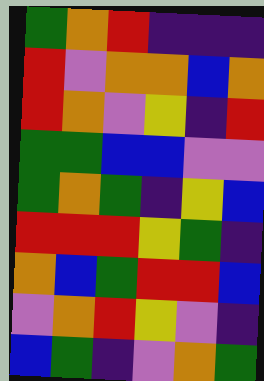[["green", "orange", "red", "indigo", "indigo", "indigo"], ["red", "violet", "orange", "orange", "blue", "orange"], ["red", "orange", "violet", "yellow", "indigo", "red"], ["green", "green", "blue", "blue", "violet", "violet"], ["green", "orange", "green", "indigo", "yellow", "blue"], ["red", "red", "red", "yellow", "green", "indigo"], ["orange", "blue", "green", "red", "red", "blue"], ["violet", "orange", "red", "yellow", "violet", "indigo"], ["blue", "green", "indigo", "violet", "orange", "green"]]